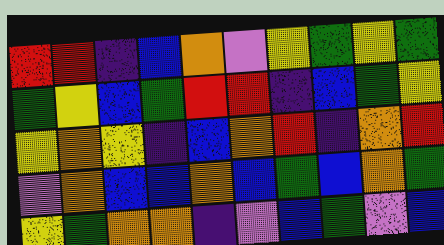[["red", "red", "indigo", "blue", "orange", "violet", "yellow", "green", "yellow", "green"], ["green", "yellow", "blue", "green", "red", "red", "indigo", "blue", "green", "yellow"], ["yellow", "orange", "yellow", "indigo", "blue", "orange", "red", "indigo", "orange", "red"], ["violet", "orange", "blue", "blue", "orange", "blue", "green", "blue", "orange", "green"], ["yellow", "green", "orange", "orange", "indigo", "violet", "blue", "green", "violet", "blue"]]